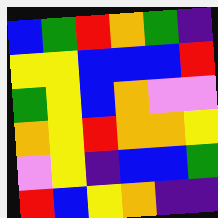[["blue", "green", "red", "orange", "green", "indigo"], ["yellow", "yellow", "blue", "blue", "blue", "red"], ["green", "yellow", "blue", "orange", "violet", "violet"], ["orange", "yellow", "red", "orange", "orange", "yellow"], ["violet", "yellow", "indigo", "blue", "blue", "green"], ["red", "blue", "yellow", "orange", "indigo", "indigo"]]